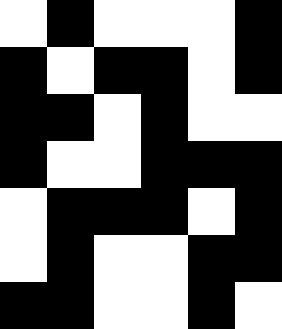[["white", "black", "white", "white", "white", "black"], ["black", "white", "black", "black", "white", "black"], ["black", "black", "white", "black", "white", "white"], ["black", "white", "white", "black", "black", "black"], ["white", "black", "black", "black", "white", "black"], ["white", "black", "white", "white", "black", "black"], ["black", "black", "white", "white", "black", "white"]]